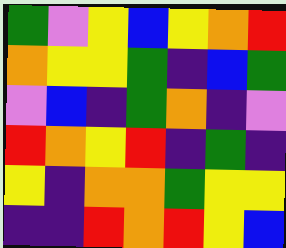[["green", "violet", "yellow", "blue", "yellow", "orange", "red"], ["orange", "yellow", "yellow", "green", "indigo", "blue", "green"], ["violet", "blue", "indigo", "green", "orange", "indigo", "violet"], ["red", "orange", "yellow", "red", "indigo", "green", "indigo"], ["yellow", "indigo", "orange", "orange", "green", "yellow", "yellow"], ["indigo", "indigo", "red", "orange", "red", "yellow", "blue"]]